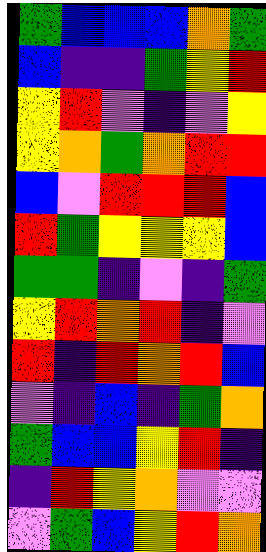[["green", "blue", "blue", "blue", "orange", "green"], ["blue", "indigo", "indigo", "green", "yellow", "red"], ["yellow", "red", "violet", "indigo", "violet", "yellow"], ["yellow", "orange", "green", "orange", "red", "red"], ["blue", "violet", "red", "red", "red", "blue"], ["red", "green", "yellow", "yellow", "yellow", "blue"], ["green", "green", "indigo", "violet", "indigo", "green"], ["yellow", "red", "orange", "red", "indigo", "violet"], ["red", "indigo", "red", "orange", "red", "blue"], ["violet", "indigo", "blue", "indigo", "green", "orange"], ["green", "blue", "blue", "yellow", "red", "indigo"], ["indigo", "red", "yellow", "orange", "violet", "violet"], ["violet", "green", "blue", "yellow", "red", "orange"]]